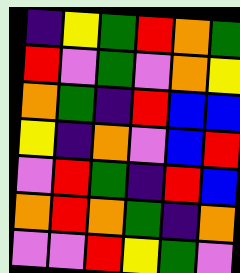[["indigo", "yellow", "green", "red", "orange", "green"], ["red", "violet", "green", "violet", "orange", "yellow"], ["orange", "green", "indigo", "red", "blue", "blue"], ["yellow", "indigo", "orange", "violet", "blue", "red"], ["violet", "red", "green", "indigo", "red", "blue"], ["orange", "red", "orange", "green", "indigo", "orange"], ["violet", "violet", "red", "yellow", "green", "violet"]]